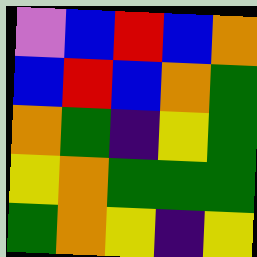[["violet", "blue", "red", "blue", "orange"], ["blue", "red", "blue", "orange", "green"], ["orange", "green", "indigo", "yellow", "green"], ["yellow", "orange", "green", "green", "green"], ["green", "orange", "yellow", "indigo", "yellow"]]